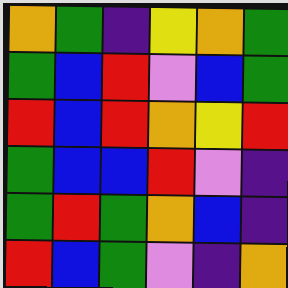[["orange", "green", "indigo", "yellow", "orange", "green"], ["green", "blue", "red", "violet", "blue", "green"], ["red", "blue", "red", "orange", "yellow", "red"], ["green", "blue", "blue", "red", "violet", "indigo"], ["green", "red", "green", "orange", "blue", "indigo"], ["red", "blue", "green", "violet", "indigo", "orange"]]